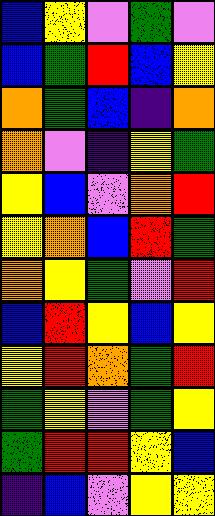[["blue", "yellow", "violet", "green", "violet"], ["blue", "green", "red", "blue", "yellow"], ["orange", "green", "blue", "indigo", "orange"], ["orange", "violet", "indigo", "yellow", "green"], ["yellow", "blue", "violet", "orange", "red"], ["yellow", "orange", "blue", "red", "green"], ["orange", "yellow", "green", "violet", "red"], ["blue", "red", "yellow", "blue", "yellow"], ["yellow", "red", "orange", "green", "red"], ["green", "yellow", "violet", "green", "yellow"], ["green", "red", "red", "yellow", "blue"], ["indigo", "blue", "violet", "yellow", "yellow"]]